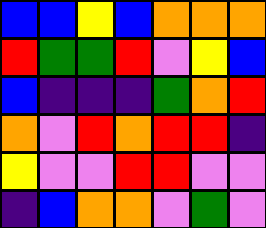[["blue", "blue", "yellow", "blue", "orange", "orange", "orange"], ["red", "green", "green", "red", "violet", "yellow", "blue"], ["blue", "indigo", "indigo", "indigo", "green", "orange", "red"], ["orange", "violet", "red", "orange", "red", "red", "indigo"], ["yellow", "violet", "violet", "red", "red", "violet", "violet"], ["indigo", "blue", "orange", "orange", "violet", "green", "violet"]]